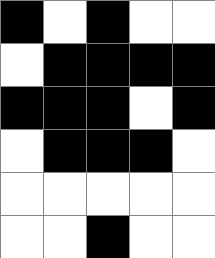[["black", "white", "black", "white", "white"], ["white", "black", "black", "black", "black"], ["black", "black", "black", "white", "black"], ["white", "black", "black", "black", "white"], ["white", "white", "white", "white", "white"], ["white", "white", "black", "white", "white"]]